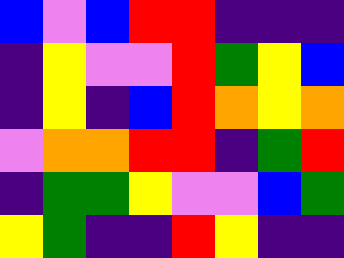[["blue", "violet", "blue", "red", "red", "indigo", "indigo", "indigo"], ["indigo", "yellow", "violet", "violet", "red", "green", "yellow", "blue"], ["indigo", "yellow", "indigo", "blue", "red", "orange", "yellow", "orange"], ["violet", "orange", "orange", "red", "red", "indigo", "green", "red"], ["indigo", "green", "green", "yellow", "violet", "violet", "blue", "green"], ["yellow", "green", "indigo", "indigo", "red", "yellow", "indigo", "indigo"]]